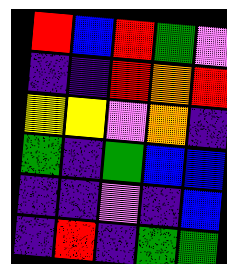[["red", "blue", "red", "green", "violet"], ["indigo", "indigo", "red", "orange", "red"], ["yellow", "yellow", "violet", "orange", "indigo"], ["green", "indigo", "green", "blue", "blue"], ["indigo", "indigo", "violet", "indigo", "blue"], ["indigo", "red", "indigo", "green", "green"]]